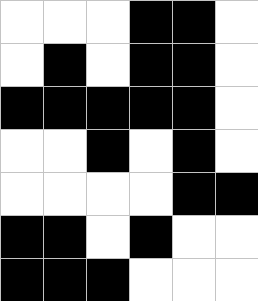[["white", "white", "white", "black", "black", "white"], ["white", "black", "white", "black", "black", "white"], ["black", "black", "black", "black", "black", "white"], ["white", "white", "black", "white", "black", "white"], ["white", "white", "white", "white", "black", "black"], ["black", "black", "white", "black", "white", "white"], ["black", "black", "black", "white", "white", "white"]]